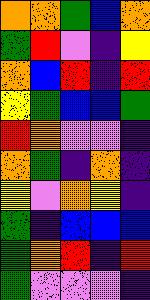[["orange", "orange", "green", "blue", "orange"], ["green", "red", "violet", "indigo", "yellow"], ["orange", "blue", "red", "indigo", "red"], ["yellow", "green", "blue", "blue", "green"], ["red", "orange", "violet", "violet", "indigo"], ["orange", "green", "indigo", "orange", "indigo"], ["yellow", "violet", "orange", "yellow", "indigo"], ["green", "indigo", "blue", "blue", "blue"], ["green", "orange", "red", "indigo", "red"], ["green", "violet", "violet", "violet", "indigo"]]